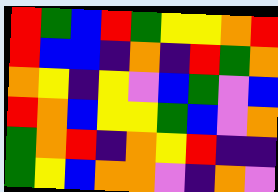[["red", "green", "blue", "red", "green", "yellow", "yellow", "orange", "red"], ["red", "blue", "blue", "indigo", "orange", "indigo", "red", "green", "orange"], ["orange", "yellow", "indigo", "yellow", "violet", "blue", "green", "violet", "blue"], ["red", "orange", "blue", "yellow", "yellow", "green", "blue", "violet", "orange"], ["green", "orange", "red", "indigo", "orange", "yellow", "red", "indigo", "indigo"], ["green", "yellow", "blue", "orange", "orange", "violet", "indigo", "orange", "violet"]]